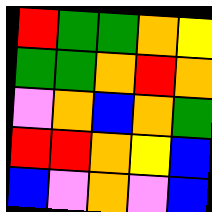[["red", "green", "green", "orange", "yellow"], ["green", "green", "orange", "red", "orange"], ["violet", "orange", "blue", "orange", "green"], ["red", "red", "orange", "yellow", "blue"], ["blue", "violet", "orange", "violet", "blue"]]